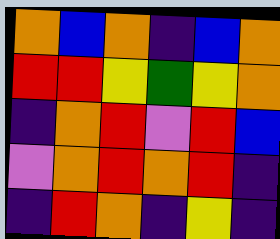[["orange", "blue", "orange", "indigo", "blue", "orange"], ["red", "red", "yellow", "green", "yellow", "orange"], ["indigo", "orange", "red", "violet", "red", "blue"], ["violet", "orange", "red", "orange", "red", "indigo"], ["indigo", "red", "orange", "indigo", "yellow", "indigo"]]